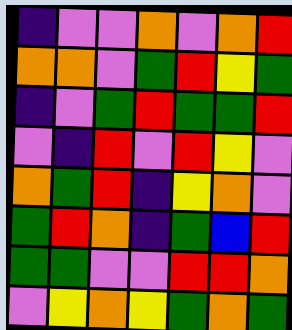[["indigo", "violet", "violet", "orange", "violet", "orange", "red"], ["orange", "orange", "violet", "green", "red", "yellow", "green"], ["indigo", "violet", "green", "red", "green", "green", "red"], ["violet", "indigo", "red", "violet", "red", "yellow", "violet"], ["orange", "green", "red", "indigo", "yellow", "orange", "violet"], ["green", "red", "orange", "indigo", "green", "blue", "red"], ["green", "green", "violet", "violet", "red", "red", "orange"], ["violet", "yellow", "orange", "yellow", "green", "orange", "green"]]